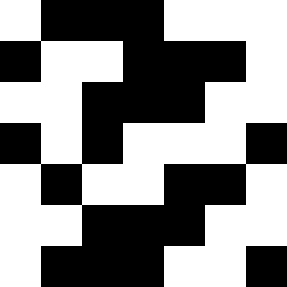[["white", "black", "black", "black", "white", "white", "white"], ["black", "white", "white", "black", "black", "black", "white"], ["white", "white", "black", "black", "black", "white", "white"], ["black", "white", "black", "white", "white", "white", "black"], ["white", "black", "white", "white", "black", "black", "white"], ["white", "white", "black", "black", "black", "white", "white"], ["white", "black", "black", "black", "white", "white", "black"]]